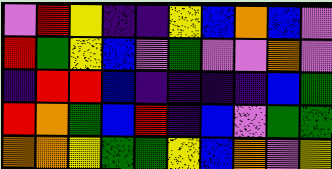[["violet", "red", "yellow", "indigo", "indigo", "yellow", "blue", "orange", "blue", "violet"], ["red", "green", "yellow", "blue", "violet", "green", "violet", "violet", "orange", "violet"], ["indigo", "red", "red", "blue", "indigo", "indigo", "indigo", "indigo", "blue", "green"], ["red", "orange", "green", "blue", "red", "indigo", "blue", "violet", "green", "green"], ["orange", "orange", "yellow", "green", "green", "yellow", "blue", "orange", "violet", "yellow"]]